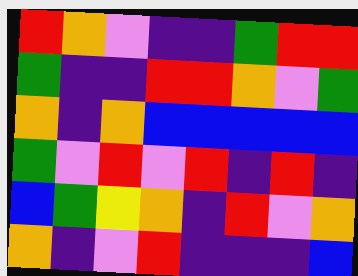[["red", "orange", "violet", "indigo", "indigo", "green", "red", "red"], ["green", "indigo", "indigo", "red", "red", "orange", "violet", "green"], ["orange", "indigo", "orange", "blue", "blue", "blue", "blue", "blue"], ["green", "violet", "red", "violet", "red", "indigo", "red", "indigo"], ["blue", "green", "yellow", "orange", "indigo", "red", "violet", "orange"], ["orange", "indigo", "violet", "red", "indigo", "indigo", "indigo", "blue"]]